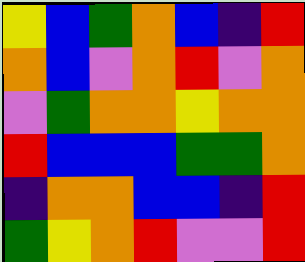[["yellow", "blue", "green", "orange", "blue", "indigo", "red"], ["orange", "blue", "violet", "orange", "red", "violet", "orange"], ["violet", "green", "orange", "orange", "yellow", "orange", "orange"], ["red", "blue", "blue", "blue", "green", "green", "orange"], ["indigo", "orange", "orange", "blue", "blue", "indigo", "red"], ["green", "yellow", "orange", "red", "violet", "violet", "red"]]